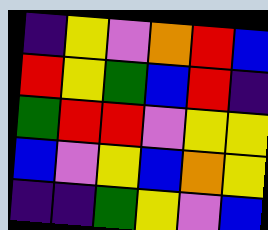[["indigo", "yellow", "violet", "orange", "red", "blue"], ["red", "yellow", "green", "blue", "red", "indigo"], ["green", "red", "red", "violet", "yellow", "yellow"], ["blue", "violet", "yellow", "blue", "orange", "yellow"], ["indigo", "indigo", "green", "yellow", "violet", "blue"]]